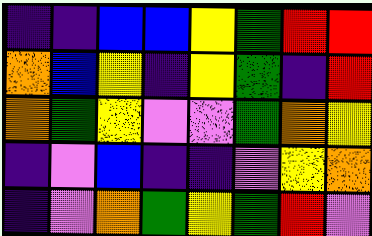[["indigo", "indigo", "blue", "blue", "yellow", "green", "red", "red"], ["orange", "blue", "yellow", "indigo", "yellow", "green", "indigo", "red"], ["orange", "green", "yellow", "violet", "violet", "green", "orange", "yellow"], ["indigo", "violet", "blue", "indigo", "indigo", "violet", "yellow", "orange"], ["indigo", "violet", "orange", "green", "yellow", "green", "red", "violet"]]